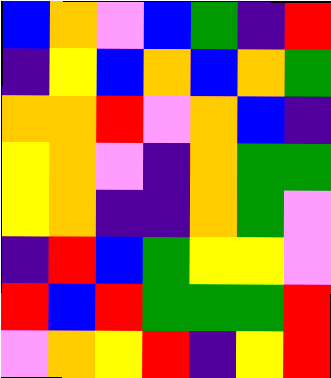[["blue", "orange", "violet", "blue", "green", "indigo", "red"], ["indigo", "yellow", "blue", "orange", "blue", "orange", "green"], ["orange", "orange", "red", "violet", "orange", "blue", "indigo"], ["yellow", "orange", "violet", "indigo", "orange", "green", "green"], ["yellow", "orange", "indigo", "indigo", "orange", "green", "violet"], ["indigo", "red", "blue", "green", "yellow", "yellow", "violet"], ["red", "blue", "red", "green", "green", "green", "red"], ["violet", "orange", "yellow", "red", "indigo", "yellow", "red"]]